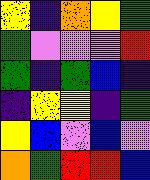[["yellow", "indigo", "orange", "yellow", "green"], ["green", "violet", "violet", "violet", "red"], ["green", "indigo", "green", "blue", "indigo"], ["indigo", "yellow", "yellow", "indigo", "green"], ["yellow", "blue", "violet", "blue", "violet"], ["orange", "green", "red", "red", "blue"]]